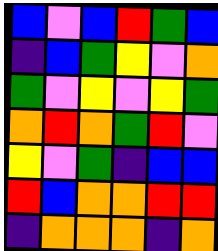[["blue", "violet", "blue", "red", "green", "blue"], ["indigo", "blue", "green", "yellow", "violet", "orange"], ["green", "violet", "yellow", "violet", "yellow", "green"], ["orange", "red", "orange", "green", "red", "violet"], ["yellow", "violet", "green", "indigo", "blue", "blue"], ["red", "blue", "orange", "orange", "red", "red"], ["indigo", "orange", "orange", "orange", "indigo", "orange"]]